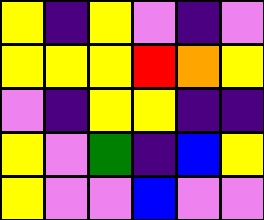[["yellow", "indigo", "yellow", "violet", "indigo", "violet"], ["yellow", "yellow", "yellow", "red", "orange", "yellow"], ["violet", "indigo", "yellow", "yellow", "indigo", "indigo"], ["yellow", "violet", "green", "indigo", "blue", "yellow"], ["yellow", "violet", "violet", "blue", "violet", "violet"]]